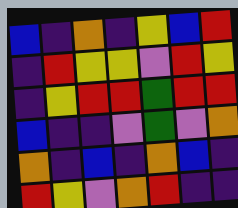[["blue", "indigo", "orange", "indigo", "yellow", "blue", "red"], ["indigo", "red", "yellow", "yellow", "violet", "red", "yellow"], ["indigo", "yellow", "red", "red", "green", "red", "red"], ["blue", "indigo", "indigo", "violet", "green", "violet", "orange"], ["orange", "indigo", "blue", "indigo", "orange", "blue", "indigo"], ["red", "yellow", "violet", "orange", "red", "indigo", "indigo"]]